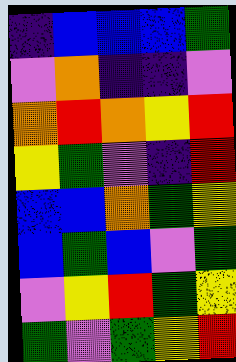[["indigo", "blue", "blue", "blue", "green"], ["violet", "orange", "indigo", "indigo", "violet"], ["orange", "red", "orange", "yellow", "red"], ["yellow", "green", "violet", "indigo", "red"], ["blue", "blue", "orange", "green", "yellow"], ["blue", "green", "blue", "violet", "green"], ["violet", "yellow", "red", "green", "yellow"], ["green", "violet", "green", "yellow", "red"]]